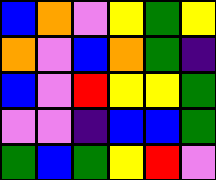[["blue", "orange", "violet", "yellow", "green", "yellow"], ["orange", "violet", "blue", "orange", "green", "indigo"], ["blue", "violet", "red", "yellow", "yellow", "green"], ["violet", "violet", "indigo", "blue", "blue", "green"], ["green", "blue", "green", "yellow", "red", "violet"]]